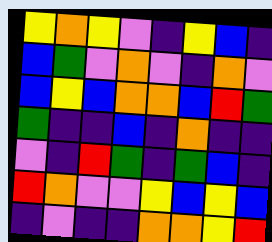[["yellow", "orange", "yellow", "violet", "indigo", "yellow", "blue", "indigo"], ["blue", "green", "violet", "orange", "violet", "indigo", "orange", "violet"], ["blue", "yellow", "blue", "orange", "orange", "blue", "red", "green"], ["green", "indigo", "indigo", "blue", "indigo", "orange", "indigo", "indigo"], ["violet", "indigo", "red", "green", "indigo", "green", "blue", "indigo"], ["red", "orange", "violet", "violet", "yellow", "blue", "yellow", "blue"], ["indigo", "violet", "indigo", "indigo", "orange", "orange", "yellow", "red"]]